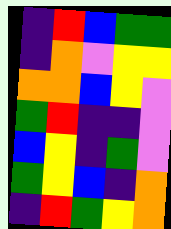[["indigo", "red", "blue", "green", "green"], ["indigo", "orange", "violet", "yellow", "yellow"], ["orange", "orange", "blue", "yellow", "violet"], ["green", "red", "indigo", "indigo", "violet"], ["blue", "yellow", "indigo", "green", "violet"], ["green", "yellow", "blue", "indigo", "orange"], ["indigo", "red", "green", "yellow", "orange"]]